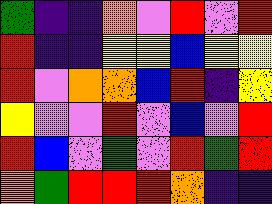[["green", "indigo", "indigo", "orange", "violet", "red", "violet", "red"], ["red", "indigo", "indigo", "yellow", "yellow", "blue", "yellow", "yellow"], ["red", "violet", "orange", "orange", "blue", "red", "indigo", "yellow"], ["yellow", "violet", "violet", "red", "violet", "blue", "violet", "red"], ["red", "blue", "violet", "green", "violet", "red", "green", "red"], ["orange", "green", "red", "red", "red", "orange", "indigo", "indigo"]]